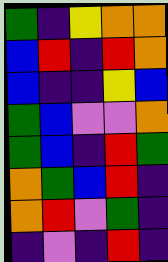[["green", "indigo", "yellow", "orange", "orange"], ["blue", "red", "indigo", "red", "orange"], ["blue", "indigo", "indigo", "yellow", "blue"], ["green", "blue", "violet", "violet", "orange"], ["green", "blue", "indigo", "red", "green"], ["orange", "green", "blue", "red", "indigo"], ["orange", "red", "violet", "green", "indigo"], ["indigo", "violet", "indigo", "red", "indigo"]]